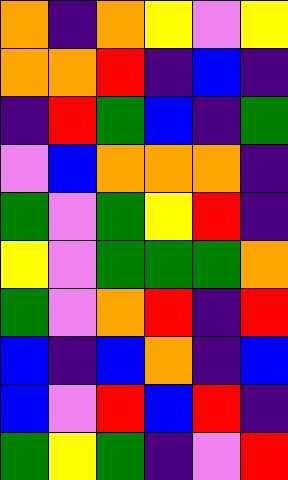[["orange", "indigo", "orange", "yellow", "violet", "yellow"], ["orange", "orange", "red", "indigo", "blue", "indigo"], ["indigo", "red", "green", "blue", "indigo", "green"], ["violet", "blue", "orange", "orange", "orange", "indigo"], ["green", "violet", "green", "yellow", "red", "indigo"], ["yellow", "violet", "green", "green", "green", "orange"], ["green", "violet", "orange", "red", "indigo", "red"], ["blue", "indigo", "blue", "orange", "indigo", "blue"], ["blue", "violet", "red", "blue", "red", "indigo"], ["green", "yellow", "green", "indigo", "violet", "red"]]